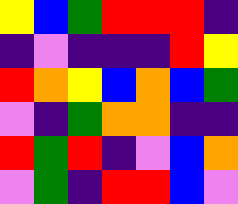[["yellow", "blue", "green", "red", "red", "red", "indigo"], ["indigo", "violet", "indigo", "indigo", "indigo", "red", "yellow"], ["red", "orange", "yellow", "blue", "orange", "blue", "green"], ["violet", "indigo", "green", "orange", "orange", "indigo", "indigo"], ["red", "green", "red", "indigo", "violet", "blue", "orange"], ["violet", "green", "indigo", "red", "red", "blue", "violet"]]